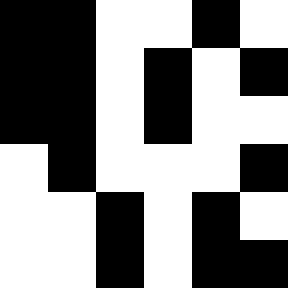[["black", "black", "white", "white", "black", "white"], ["black", "black", "white", "black", "white", "black"], ["black", "black", "white", "black", "white", "white"], ["white", "black", "white", "white", "white", "black"], ["white", "white", "black", "white", "black", "white"], ["white", "white", "black", "white", "black", "black"]]